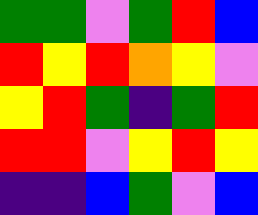[["green", "green", "violet", "green", "red", "blue"], ["red", "yellow", "red", "orange", "yellow", "violet"], ["yellow", "red", "green", "indigo", "green", "red"], ["red", "red", "violet", "yellow", "red", "yellow"], ["indigo", "indigo", "blue", "green", "violet", "blue"]]